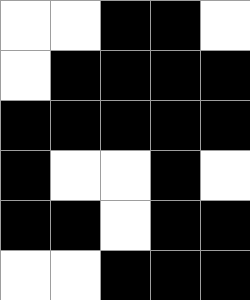[["white", "white", "black", "black", "white"], ["white", "black", "black", "black", "black"], ["black", "black", "black", "black", "black"], ["black", "white", "white", "black", "white"], ["black", "black", "white", "black", "black"], ["white", "white", "black", "black", "black"]]